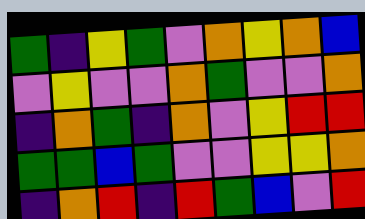[["green", "indigo", "yellow", "green", "violet", "orange", "yellow", "orange", "blue"], ["violet", "yellow", "violet", "violet", "orange", "green", "violet", "violet", "orange"], ["indigo", "orange", "green", "indigo", "orange", "violet", "yellow", "red", "red"], ["green", "green", "blue", "green", "violet", "violet", "yellow", "yellow", "orange"], ["indigo", "orange", "red", "indigo", "red", "green", "blue", "violet", "red"]]